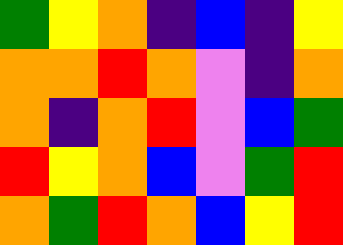[["green", "yellow", "orange", "indigo", "blue", "indigo", "yellow"], ["orange", "orange", "red", "orange", "violet", "indigo", "orange"], ["orange", "indigo", "orange", "red", "violet", "blue", "green"], ["red", "yellow", "orange", "blue", "violet", "green", "red"], ["orange", "green", "red", "orange", "blue", "yellow", "red"]]